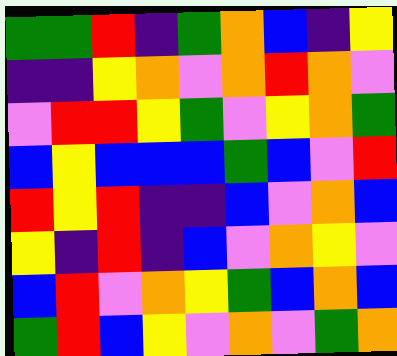[["green", "green", "red", "indigo", "green", "orange", "blue", "indigo", "yellow"], ["indigo", "indigo", "yellow", "orange", "violet", "orange", "red", "orange", "violet"], ["violet", "red", "red", "yellow", "green", "violet", "yellow", "orange", "green"], ["blue", "yellow", "blue", "blue", "blue", "green", "blue", "violet", "red"], ["red", "yellow", "red", "indigo", "indigo", "blue", "violet", "orange", "blue"], ["yellow", "indigo", "red", "indigo", "blue", "violet", "orange", "yellow", "violet"], ["blue", "red", "violet", "orange", "yellow", "green", "blue", "orange", "blue"], ["green", "red", "blue", "yellow", "violet", "orange", "violet", "green", "orange"]]